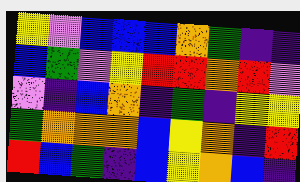[["yellow", "violet", "blue", "blue", "blue", "orange", "green", "indigo", "indigo"], ["blue", "green", "violet", "yellow", "red", "red", "orange", "red", "violet"], ["violet", "indigo", "blue", "orange", "indigo", "green", "indigo", "yellow", "yellow"], ["green", "orange", "orange", "orange", "blue", "yellow", "orange", "indigo", "red"], ["red", "blue", "green", "indigo", "blue", "yellow", "orange", "blue", "indigo"]]